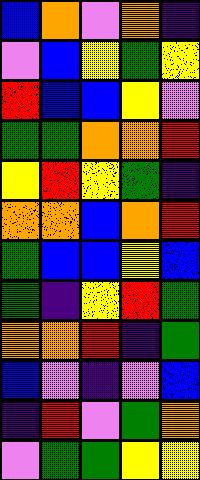[["blue", "orange", "violet", "orange", "indigo"], ["violet", "blue", "yellow", "green", "yellow"], ["red", "blue", "blue", "yellow", "violet"], ["green", "green", "orange", "orange", "red"], ["yellow", "red", "yellow", "green", "indigo"], ["orange", "orange", "blue", "orange", "red"], ["green", "blue", "blue", "yellow", "blue"], ["green", "indigo", "yellow", "red", "green"], ["orange", "orange", "red", "indigo", "green"], ["blue", "violet", "indigo", "violet", "blue"], ["indigo", "red", "violet", "green", "orange"], ["violet", "green", "green", "yellow", "yellow"]]